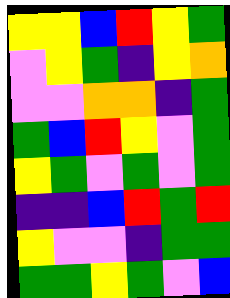[["yellow", "yellow", "blue", "red", "yellow", "green"], ["violet", "yellow", "green", "indigo", "yellow", "orange"], ["violet", "violet", "orange", "orange", "indigo", "green"], ["green", "blue", "red", "yellow", "violet", "green"], ["yellow", "green", "violet", "green", "violet", "green"], ["indigo", "indigo", "blue", "red", "green", "red"], ["yellow", "violet", "violet", "indigo", "green", "green"], ["green", "green", "yellow", "green", "violet", "blue"]]